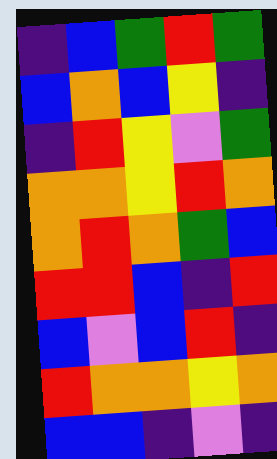[["indigo", "blue", "green", "red", "green"], ["blue", "orange", "blue", "yellow", "indigo"], ["indigo", "red", "yellow", "violet", "green"], ["orange", "orange", "yellow", "red", "orange"], ["orange", "red", "orange", "green", "blue"], ["red", "red", "blue", "indigo", "red"], ["blue", "violet", "blue", "red", "indigo"], ["red", "orange", "orange", "yellow", "orange"], ["blue", "blue", "indigo", "violet", "indigo"]]